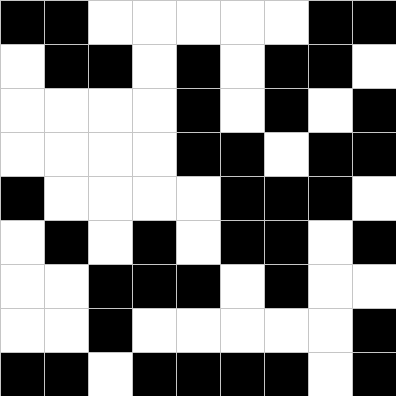[["black", "black", "white", "white", "white", "white", "white", "black", "black"], ["white", "black", "black", "white", "black", "white", "black", "black", "white"], ["white", "white", "white", "white", "black", "white", "black", "white", "black"], ["white", "white", "white", "white", "black", "black", "white", "black", "black"], ["black", "white", "white", "white", "white", "black", "black", "black", "white"], ["white", "black", "white", "black", "white", "black", "black", "white", "black"], ["white", "white", "black", "black", "black", "white", "black", "white", "white"], ["white", "white", "black", "white", "white", "white", "white", "white", "black"], ["black", "black", "white", "black", "black", "black", "black", "white", "black"]]